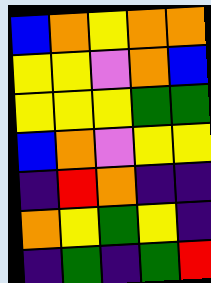[["blue", "orange", "yellow", "orange", "orange"], ["yellow", "yellow", "violet", "orange", "blue"], ["yellow", "yellow", "yellow", "green", "green"], ["blue", "orange", "violet", "yellow", "yellow"], ["indigo", "red", "orange", "indigo", "indigo"], ["orange", "yellow", "green", "yellow", "indigo"], ["indigo", "green", "indigo", "green", "red"]]